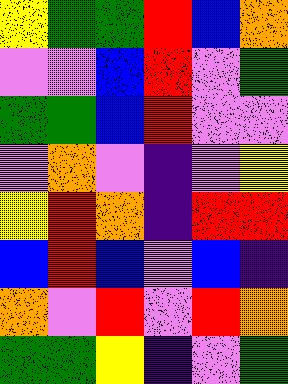[["yellow", "green", "green", "red", "blue", "orange"], ["violet", "violet", "blue", "red", "violet", "green"], ["green", "green", "blue", "red", "violet", "violet"], ["violet", "orange", "violet", "indigo", "violet", "yellow"], ["yellow", "red", "orange", "indigo", "red", "red"], ["blue", "red", "blue", "violet", "blue", "indigo"], ["orange", "violet", "red", "violet", "red", "orange"], ["green", "green", "yellow", "indigo", "violet", "green"]]